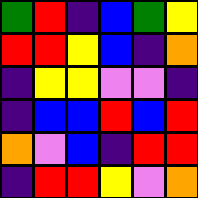[["green", "red", "indigo", "blue", "green", "yellow"], ["red", "red", "yellow", "blue", "indigo", "orange"], ["indigo", "yellow", "yellow", "violet", "violet", "indigo"], ["indigo", "blue", "blue", "red", "blue", "red"], ["orange", "violet", "blue", "indigo", "red", "red"], ["indigo", "red", "red", "yellow", "violet", "orange"]]